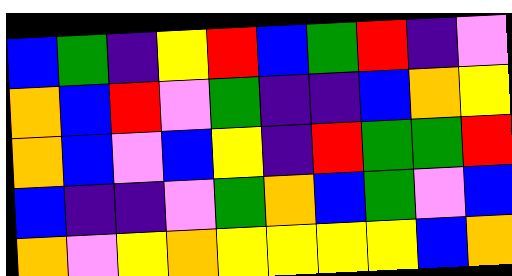[["blue", "green", "indigo", "yellow", "red", "blue", "green", "red", "indigo", "violet"], ["orange", "blue", "red", "violet", "green", "indigo", "indigo", "blue", "orange", "yellow"], ["orange", "blue", "violet", "blue", "yellow", "indigo", "red", "green", "green", "red"], ["blue", "indigo", "indigo", "violet", "green", "orange", "blue", "green", "violet", "blue"], ["orange", "violet", "yellow", "orange", "yellow", "yellow", "yellow", "yellow", "blue", "orange"]]